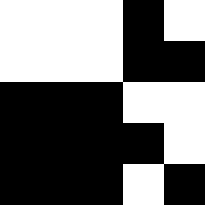[["white", "white", "white", "black", "white"], ["white", "white", "white", "black", "black"], ["black", "black", "black", "white", "white"], ["black", "black", "black", "black", "white"], ["black", "black", "black", "white", "black"]]